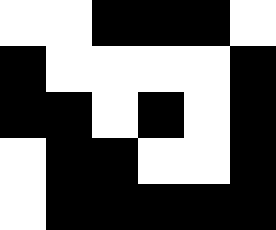[["white", "white", "black", "black", "black", "white"], ["black", "white", "white", "white", "white", "black"], ["black", "black", "white", "black", "white", "black"], ["white", "black", "black", "white", "white", "black"], ["white", "black", "black", "black", "black", "black"]]